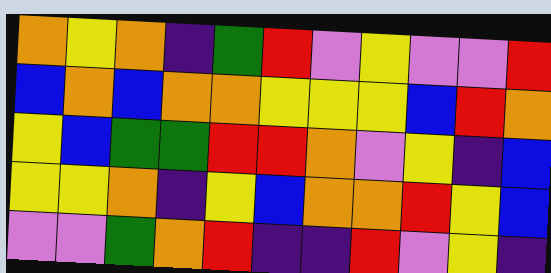[["orange", "yellow", "orange", "indigo", "green", "red", "violet", "yellow", "violet", "violet", "red"], ["blue", "orange", "blue", "orange", "orange", "yellow", "yellow", "yellow", "blue", "red", "orange"], ["yellow", "blue", "green", "green", "red", "red", "orange", "violet", "yellow", "indigo", "blue"], ["yellow", "yellow", "orange", "indigo", "yellow", "blue", "orange", "orange", "red", "yellow", "blue"], ["violet", "violet", "green", "orange", "red", "indigo", "indigo", "red", "violet", "yellow", "indigo"]]